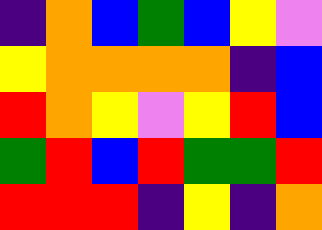[["indigo", "orange", "blue", "green", "blue", "yellow", "violet"], ["yellow", "orange", "orange", "orange", "orange", "indigo", "blue"], ["red", "orange", "yellow", "violet", "yellow", "red", "blue"], ["green", "red", "blue", "red", "green", "green", "red"], ["red", "red", "red", "indigo", "yellow", "indigo", "orange"]]